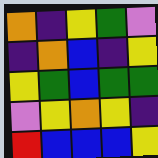[["orange", "indigo", "yellow", "green", "violet"], ["indigo", "orange", "blue", "indigo", "yellow"], ["yellow", "green", "blue", "green", "green"], ["violet", "yellow", "orange", "yellow", "indigo"], ["red", "blue", "blue", "blue", "yellow"]]